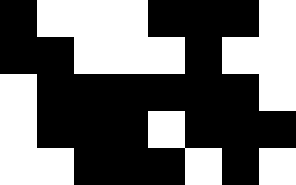[["black", "white", "white", "white", "black", "black", "black", "white"], ["black", "black", "white", "white", "white", "black", "white", "white"], ["white", "black", "black", "black", "black", "black", "black", "white"], ["white", "black", "black", "black", "white", "black", "black", "black"], ["white", "white", "black", "black", "black", "white", "black", "white"]]